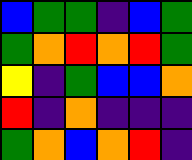[["blue", "green", "green", "indigo", "blue", "green"], ["green", "orange", "red", "orange", "red", "green"], ["yellow", "indigo", "green", "blue", "blue", "orange"], ["red", "indigo", "orange", "indigo", "indigo", "indigo"], ["green", "orange", "blue", "orange", "red", "indigo"]]